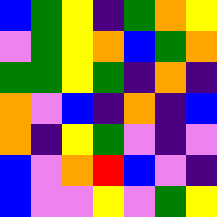[["blue", "green", "yellow", "indigo", "green", "orange", "yellow"], ["violet", "green", "yellow", "orange", "blue", "green", "orange"], ["green", "green", "yellow", "green", "indigo", "orange", "indigo"], ["orange", "violet", "blue", "indigo", "orange", "indigo", "blue"], ["orange", "indigo", "yellow", "green", "violet", "indigo", "violet"], ["blue", "violet", "orange", "red", "blue", "violet", "indigo"], ["blue", "violet", "violet", "yellow", "violet", "green", "yellow"]]